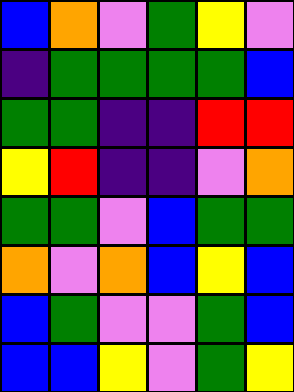[["blue", "orange", "violet", "green", "yellow", "violet"], ["indigo", "green", "green", "green", "green", "blue"], ["green", "green", "indigo", "indigo", "red", "red"], ["yellow", "red", "indigo", "indigo", "violet", "orange"], ["green", "green", "violet", "blue", "green", "green"], ["orange", "violet", "orange", "blue", "yellow", "blue"], ["blue", "green", "violet", "violet", "green", "blue"], ["blue", "blue", "yellow", "violet", "green", "yellow"]]